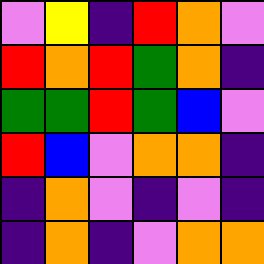[["violet", "yellow", "indigo", "red", "orange", "violet"], ["red", "orange", "red", "green", "orange", "indigo"], ["green", "green", "red", "green", "blue", "violet"], ["red", "blue", "violet", "orange", "orange", "indigo"], ["indigo", "orange", "violet", "indigo", "violet", "indigo"], ["indigo", "orange", "indigo", "violet", "orange", "orange"]]